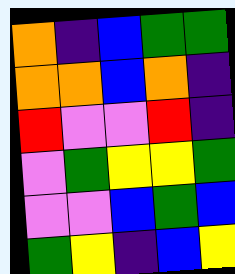[["orange", "indigo", "blue", "green", "green"], ["orange", "orange", "blue", "orange", "indigo"], ["red", "violet", "violet", "red", "indigo"], ["violet", "green", "yellow", "yellow", "green"], ["violet", "violet", "blue", "green", "blue"], ["green", "yellow", "indigo", "blue", "yellow"]]